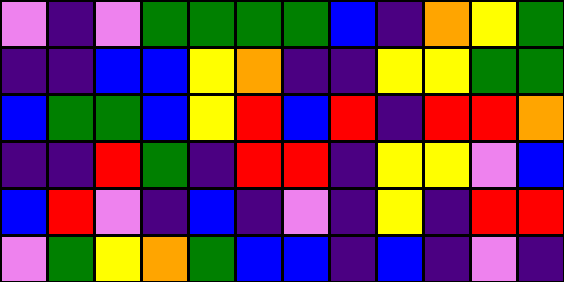[["violet", "indigo", "violet", "green", "green", "green", "green", "blue", "indigo", "orange", "yellow", "green"], ["indigo", "indigo", "blue", "blue", "yellow", "orange", "indigo", "indigo", "yellow", "yellow", "green", "green"], ["blue", "green", "green", "blue", "yellow", "red", "blue", "red", "indigo", "red", "red", "orange"], ["indigo", "indigo", "red", "green", "indigo", "red", "red", "indigo", "yellow", "yellow", "violet", "blue"], ["blue", "red", "violet", "indigo", "blue", "indigo", "violet", "indigo", "yellow", "indigo", "red", "red"], ["violet", "green", "yellow", "orange", "green", "blue", "blue", "indigo", "blue", "indigo", "violet", "indigo"]]